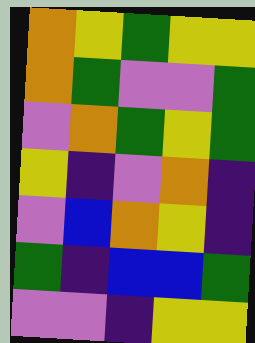[["orange", "yellow", "green", "yellow", "yellow"], ["orange", "green", "violet", "violet", "green"], ["violet", "orange", "green", "yellow", "green"], ["yellow", "indigo", "violet", "orange", "indigo"], ["violet", "blue", "orange", "yellow", "indigo"], ["green", "indigo", "blue", "blue", "green"], ["violet", "violet", "indigo", "yellow", "yellow"]]